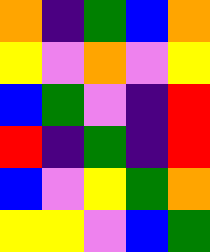[["orange", "indigo", "green", "blue", "orange"], ["yellow", "violet", "orange", "violet", "yellow"], ["blue", "green", "violet", "indigo", "red"], ["red", "indigo", "green", "indigo", "red"], ["blue", "violet", "yellow", "green", "orange"], ["yellow", "yellow", "violet", "blue", "green"]]